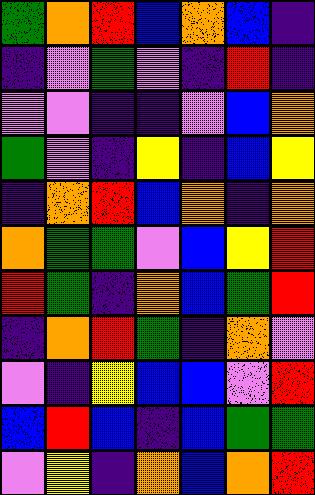[["green", "orange", "red", "blue", "orange", "blue", "indigo"], ["indigo", "violet", "green", "violet", "indigo", "red", "indigo"], ["violet", "violet", "indigo", "indigo", "violet", "blue", "orange"], ["green", "violet", "indigo", "yellow", "indigo", "blue", "yellow"], ["indigo", "orange", "red", "blue", "orange", "indigo", "orange"], ["orange", "green", "green", "violet", "blue", "yellow", "red"], ["red", "green", "indigo", "orange", "blue", "green", "red"], ["indigo", "orange", "red", "green", "indigo", "orange", "violet"], ["violet", "indigo", "yellow", "blue", "blue", "violet", "red"], ["blue", "red", "blue", "indigo", "blue", "green", "green"], ["violet", "yellow", "indigo", "orange", "blue", "orange", "red"]]